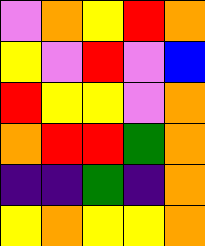[["violet", "orange", "yellow", "red", "orange"], ["yellow", "violet", "red", "violet", "blue"], ["red", "yellow", "yellow", "violet", "orange"], ["orange", "red", "red", "green", "orange"], ["indigo", "indigo", "green", "indigo", "orange"], ["yellow", "orange", "yellow", "yellow", "orange"]]